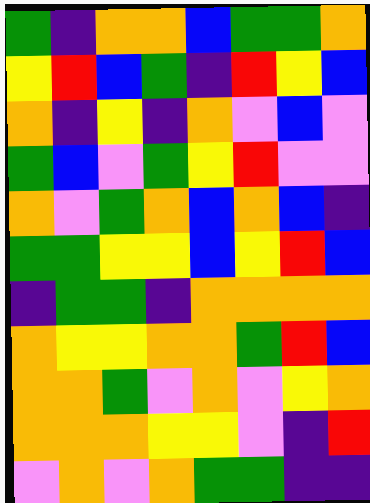[["green", "indigo", "orange", "orange", "blue", "green", "green", "orange"], ["yellow", "red", "blue", "green", "indigo", "red", "yellow", "blue"], ["orange", "indigo", "yellow", "indigo", "orange", "violet", "blue", "violet"], ["green", "blue", "violet", "green", "yellow", "red", "violet", "violet"], ["orange", "violet", "green", "orange", "blue", "orange", "blue", "indigo"], ["green", "green", "yellow", "yellow", "blue", "yellow", "red", "blue"], ["indigo", "green", "green", "indigo", "orange", "orange", "orange", "orange"], ["orange", "yellow", "yellow", "orange", "orange", "green", "red", "blue"], ["orange", "orange", "green", "violet", "orange", "violet", "yellow", "orange"], ["orange", "orange", "orange", "yellow", "yellow", "violet", "indigo", "red"], ["violet", "orange", "violet", "orange", "green", "green", "indigo", "indigo"]]